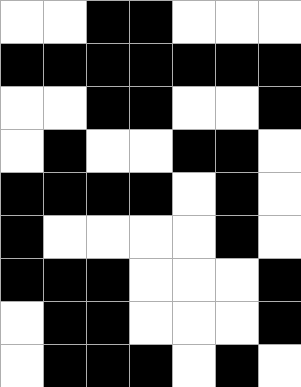[["white", "white", "black", "black", "white", "white", "white"], ["black", "black", "black", "black", "black", "black", "black"], ["white", "white", "black", "black", "white", "white", "black"], ["white", "black", "white", "white", "black", "black", "white"], ["black", "black", "black", "black", "white", "black", "white"], ["black", "white", "white", "white", "white", "black", "white"], ["black", "black", "black", "white", "white", "white", "black"], ["white", "black", "black", "white", "white", "white", "black"], ["white", "black", "black", "black", "white", "black", "white"]]